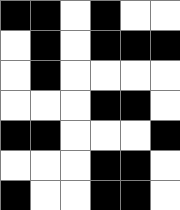[["black", "black", "white", "black", "white", "white"], ["white", "black", "white", "black", "black", "black"], ["white", "black", "white", "white", "white", "white"], ["white", "white", "white", "black", "black", "white"], ["black", "black", "white", "white", "white", "black"], ["white", "white", "white", "black", "black", "white"], ["black", "white", "white", "black", "black", "white"]]